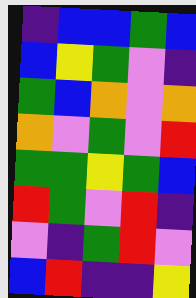[["indigo", "blue", "blue", "green", "blue"], ["blue", "yellow", "green", "violet", "indigo"], ["green", "blue", "orange", "violet", "orange"], ["orange", "violet", "green", "violet", "red"], ["green", "green", "yellow", "green", "blue"], ["red", "green", "violet", "red", "indigo"], ["violet", "indigo", "green", "red", "violet"], ["blue", "red", "indigo", "indigo", "yellow"]]